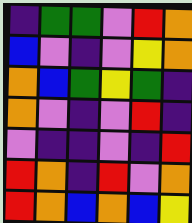[["indigo", "green", "green", "violet", "red", "orange"], ["blue", "violet", "indigo", "violet", "yellow", "orange"], ["orange", "blue", "green", "yellow", "green", "indigo"], ["orange", "violet", "indigo", "violet", "red", "indigo"], ["violet", "indigo", "indigo", "violet", "indigo", "red"], ["red", "orange", "indigo", "red", "violet", "orange"], ["red", "orange", "blue", "orange", "blue", "yellow"]]